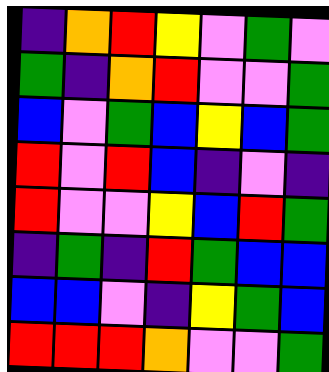[["indigo", "orange", "red", "yellow", "violet", "green", "violet"], ["green", "indigo", "orange", "red", "violet", "violet", "green"], ["blue", "violet", "green", "blue", "yellow", "blue", "green"], ["red", "violet", "red", "blue", "indigo", "violet", "indigo"], ["red", "violet", "violet", "yellow", "blue", "red", "green"], ["indigo", "green", "indigo", "red", "green", "blue", "blue"], ["blue", "blue", "violet", "indigo", "yellow", "green", "blue"], ["red", "red", "red", "orange", "violet", "violet", "green"]]